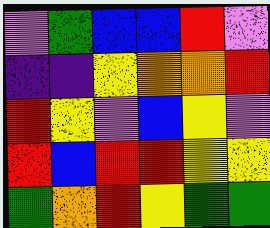[["violet", "green", "blue", "blue", "red", "violet"], ["indigo", "indigo", "yellow", "orange", "orange", "red"], ["red", "yellow", "violet", "blue", "yellow", "violet"], ["red", "blue", "red", "red", "yellow", "yellow"], ["green", "orange", "red", "yellow", "green", "green"]]